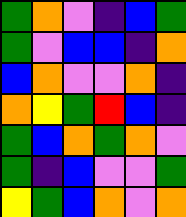[["green", "orange", "violet", "indigo", "blue", "green"], ["green", "violet", "blue", "blue", "indigo", "orange"], ["blue", "orange", "violet", "violet", "orange", "indigo"], ["orange", "yellow", "green", "red", "blue", "indigo"], ["green", "blue", "orange", "green", "orange", "violet"], ["green", "indigo", "blue", "violet", "violet", "green"], ["yellow", "green", "blue", "orange", "violet", "orange"]]